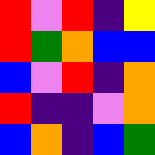[["red", "violet", "red", "indigo", "yellow"], ["red", "green", "orange", "blue", "blue"], ["blue", "violet", "red", "indigo", "orange"], ["red", "indigo", "indigo", "violet", "orange"], ["blue", "orange", "indigo", "blue", "green"]]